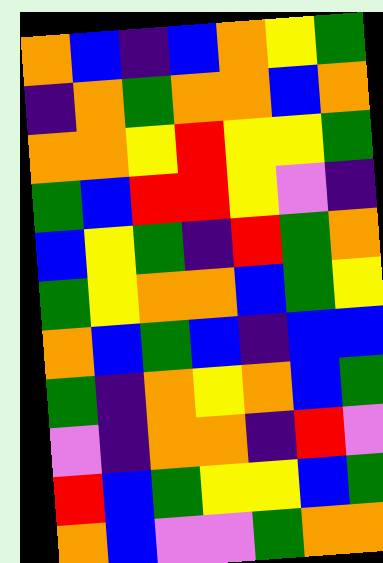[["orange", "blue", "indigo", "blue", "orange", "yellow", "green"], ["indigo", "orange", "green", "orange", "orange", "blue", "orange"], ["orange", "orange", "yellow", "red", "yellow", "yellow", "green"], ["green", "blue", "red", "red", "yellow", "violet", "indigo"], ["blue", "yellow", "green", "indigo", "red", "green", "orange"], ["green", "yellow", "orange", "orange", "blue", "green", "yellow"], ["orange", "blue", "green", "blue", "indigo", "blue", "blue"], ["green", "indigo", "orange", "yellow", "orange", "blue", "green"], ["violet", "indigo", "orange", "orange", "indigo", "red", "violet"], ["red", "blue", "green", "yellow", "yellow", "blue", "green"], ["orange", "blue", "violet", "violet", "green", "orange", "orange"]]